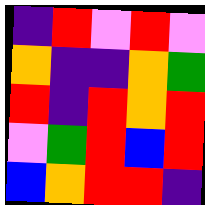[["indigo", "red", "violet", "red", "violet"], ["orange", "indigo", "indigo", "orange", "green"], ["red", "indigo", "red", "orange", "red"], ["violet", "green", "red", "blue", "red"], ["blue", "orange", "red", "red", "indigo"]]